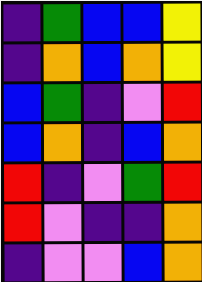[["indigo", "green", "blue", "blue", "yellow"], ["indigo", "orange", "blue", "orange", "yellow"], ["blue", "green", "indigo", "violet", "red"], ["blue", "orange", "indigo", "blue", "orange"], ["red", "indigo", "violet", "green", "red"], ["red", "violet", "indigo", "indigo", "orange"], ["indigo", "violet", "violet", "blue", "orange"]]